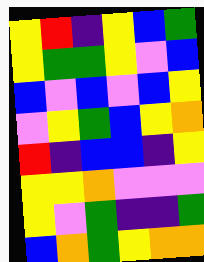[["yellow", "red", "indigo", "yellow", "blue", "green"], ["yellow", "green", "green", "yellow", "violet", "blue"], ["blue", "violet", "blue", "violet", "blue", "yellow"], ["violet", "yellow", "green", "blue", "yellow", "orange"], ["red", "indigo", "blue", "blue", "indigo", "yellow"], ["yellow", "yellow", "orange", "violet", "violet", "violet"], ["yellow", "violet", "green", "indigo", "indigo", "green"], ["blue", "orange", "green", "yellow", "orange", "orange"]]